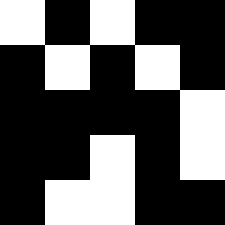[["white", "black", "white", "black", "black"], ["black", "white", "black", "white", "black"], ["black", "black", "black", "black", "white"], ["black", "black", "white", "black", "white"], ["black", "white", "white", "black", "black"]]